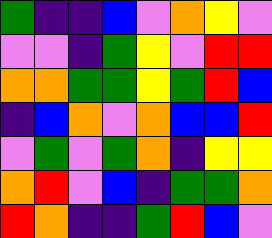[["green", "indigo", "indigo", "blue", "violet", "orange", "yellow", "violet"], ["violet", "violet", "indigo", "green", "yellow", "violet", "red", "red"], ["orange", "orange", "green", "green", "yellow", "green", "red", "blue"], ["indigo", "blue", "orange", "violet", "orange", "blue", "blue", "red"], ["violet", "green", "violet", "green", "orange", "indigo", "yellow", "yellow"], ["orange", "red", "violet", "blue", "indigo", "green", "green", "orange"], ["red", "orange", "indigo", "indigo", "green", "red", "blue", "violet"]]